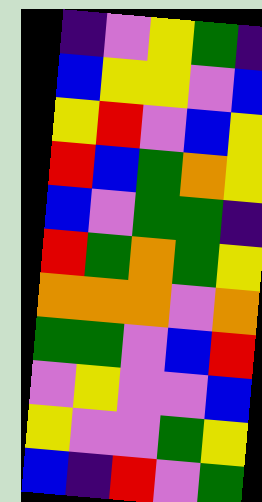[["indigo", "violet", "yellow", "green", "indigo"], ["blue", "yellow", "yellow", "violet", "blue"], ["yellow", "red", "violet", "blue", "yellow"], ["red", "blue", "green", "orange", "yellow"], ["blue", "violet", "green", "green", "indigo"], ["red", "green", "orange", "green", "yellow"], ["orange", "orange", "orange", "violet", "orange"], ["green", "green", "violet", "blue", "red"], ["violet", "yellow", "violet", "violet", "blue"], ["yellow", "violet", "violet", "green", "yellow"], ["blue", "indigo", "red", "violet", "green"]]